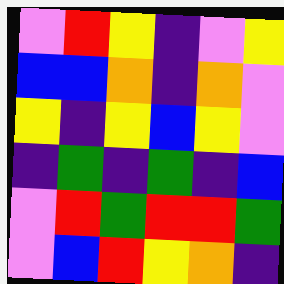[["violet", "red", "yellow", "indigo", "violet", "yellow"], ["blue", "blue", "orange", "indigo", "orange", "violet"], ["yellow", "indigo", "yellow", "blue", "yellow", "violet"], ["indigo", "green", "indigo", "green", "indigo", "blue"], ["violet", "red", "green", "red", "red", "green"], ["violet", "blue", "red", "yellow", "orange", "indigo"]]